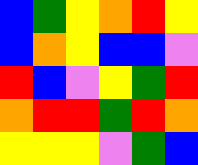[["blue", "green", "yellow", "orange", "red", "yellow"], ["blue", "orange", "yellow", "blue", "blue", "violet"], ["red", "blue", "violet", "yellow", "green", "red"], ["orange", "red", "red", "green", "red", "orange"], ["yellow", "yellow", "yellow", "violet", "green", "blue"]]